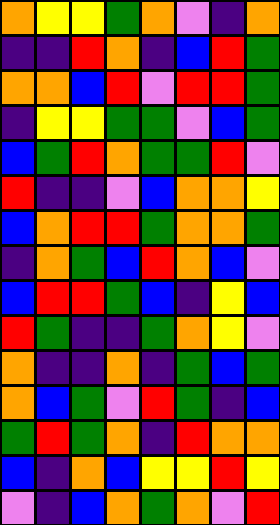[["orange", "yellow", "yellow", "green", "orange", "violet", "indigo", "orange"], ["indigo", "indigo", "red", "orange", "indigo", "blue", "red", "green"], ["orange", "orange", "blue", "red", "violet", "red", "red", "green"], ["indigo", "yellow", "yellow", "green", "green", "violet", "blue", "green"], ["blue", "green", "red", "orange", "green", "green", "red", "violet"], ["red", "indigo", "indigo", "violet", "blue", "orange", "orange", "yellow"], ["blue", "orange", "red", "red", "green", "orange", "orange", "green"], ["indigo", "orange", "green", "blue", "red", "orange", "blue", "violet"], ["blue", "red", "red", "green", "blue", "indigo", "yellow", "blue"], ["red", "green", "indigo", "indigo", "green", "orange", "yellow", "violet"], ["orange", "indigo", "indigo", "orange", "indigo", "green", "blue", "green"], ["orange", "blue", "green", "violet", "red", "green", "indigo", "blue"], ["green", "red", "green", "orange", "indigo", "red", "orange", "orange"], ["blue", "indigo", "orange", "blue", "yellow", "yellow", "red", "yellow"], ["violet", "indigo", "blue", "orange", "green", "orange", "violet", "red"]]